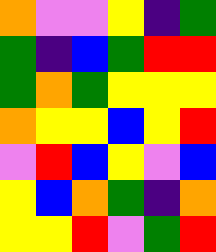[["orange", "violet", "violet", "yellow", "indigo", "green"], ["green", "indigo", "blue", "green", "red", "red"], ["green", "orange", "green", "yellow", "yellow", "yellow"], ["orange", "yellow", "yellow", "blue", "yellow", "red"], ["violet", "red", "blue", "yellow", "violet", "blue"], ["yellow", "blue", "orange", "green", "indigo", "orange"], ["yellow", "yellow", "red", "violet", "green", "red"]]